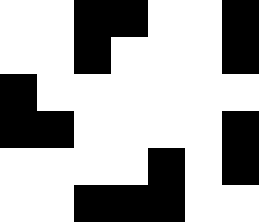[["white", "white", "black", "black", "white", "white", "black"], ["white", "white", "black", "white", "white", "white", "black"], ["black", "white", "white", "white", "white", "white", "white"], ["black", "black", "white", "white", "white", "white", "black"], ["white", "white", "white", "white", "black", "white", "black"], ["white", "white", "black", "black", "black", "white", "white"]]